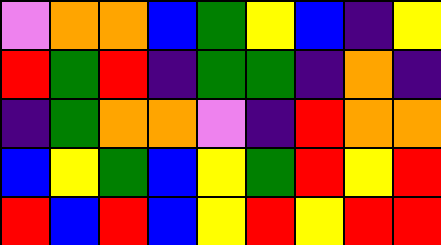[["violet", "orange", "orange", "blue", "green", "yellow", "blue", "indigo", "yellow"], ["red", "green", "red", "indigo", "green", "green", "indigo", "orange", "indigo"], ["indigo", "green", "orange", "orange", "violet", "indigo", "red", "orange", "orange"], ["blue", "yellow", "green", "blue", "yellow", "green", "red", "yellow", "red"], ["red", "blue", "red", "blue", "yellow", "red", "yellow", "red", "red"]]